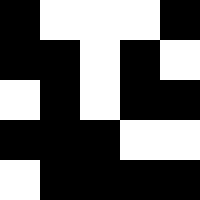[["black", "white", "white", "white", "black"], ["black", "black", "white", "black", "white"], ["white", "black", "white", "black", "black"], ["black", "black", "black", "white", "white"], ["white", "black", "black", "black", "black"]]